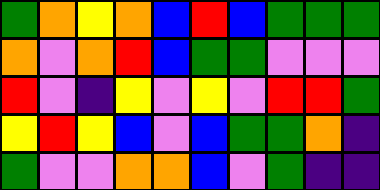[["green", "orange", "yellow", "orange", "blue", "red", "blue", "green", "green", "green"], ["orange", "violet", "orange", "red", "blue", "green", "green", "violet", "violet", "violet"], ["red", "violet", "indigo", "yellow", "violet", "yellow", "violet", "red", "red", "green"], ["yellow", "red", "yellow", "blue", "violet", "blue", "green", "green", "orange", "indigo"], ["green", "violet", "violet", "orange", "orange", "blue", "violet", "green", "indigo", "indigo"]]